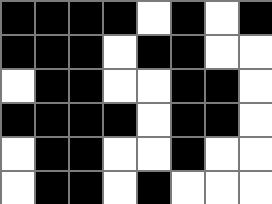[["black", "black", "black", "black", "white", "black", "white", "black"], ["black", "black", "black", "white", "black", "black", "white", "white"], ["white", "black", "black", "white", "white", "black", "black", "white"], ["black", "black", "black", "black", "white", "black", "black", "white"], ["white", "black", "black", "white", "white", "black", "white", "white"], ["white", "black", "black", "white", "black", "white", "white", "white"]]